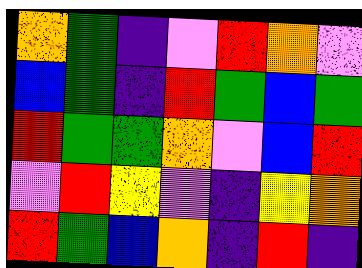[["orange", "green", "indigo", "violet", "red", "orange", "violet"], ["blue", "green", "indigo", "red", "green", "blue", "green"], ["red", "green", "green", "orange", "violet", "blue", "red"], ["violet", "red", "yellow", "violet", "indigo", "yellow", "orange"], ["red", "green", "blue", "orange", "indigo", "red", "indigo"]]